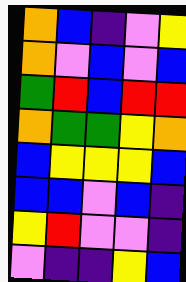[["orange", "blue", "indigo", "violet", "yellow"], ["orange", "violet", "blue", "violet", "blue"], ["green", "red", "blue", "red", "red"], ["orange", "green", "green", "yellow", "orange"], ["blue", "yellow", "yellow", "yellow", "blue"], ["blue", "blue", "violet", "blue", "indigo"], ["yellow", "red", "violet", "violet", "indigo"], ["violet", "indigo", "indigo", "yellow", "blue"]]